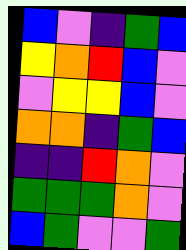[["blue", "violet", "indigo", "green", "blue"], ["yellow", "orange", "red", "blue", "violet"], ["violet", "yellow", "yellow", "blue", "violet"], ["orange", "orange", "indigo", "green", "blue"], ["indigo", "indigo", "red", "orange", "violet"], ["green", "green", "green", "orange", "violet"], ["blue", "green", "violet", "violet", "green"]]